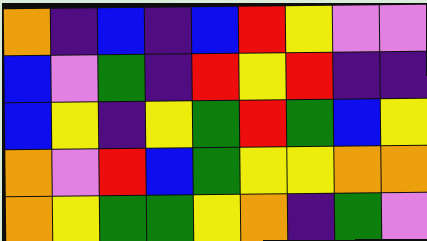[["orange", "indigo", "blue", "indigo", "blue", "red", "yellow", "violet", "violet"], ["blue", "violet", "green", "indigo", "red", "yellow", "red", "indigo", "indigo"], ["blue", "yellow", "indigo", "yellow", "green", "red", "green", "blue", "yellow"], ["orange", "violet", "red", "blue", "green", "yellow", "yellow", "orange", "orange"], ["orange", "yellow", "green", "green", "yellow", "orange", "indigo", "green", "violet"]]